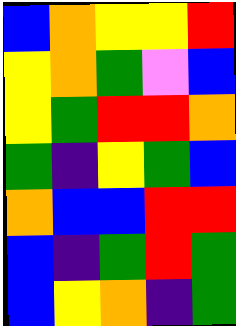[["blue", "orange", "yellow", "yellow", "red"], ["yellow", "orange", "green", "violet", "blue"], ["yellow", "green", "red", "red", "orange"], ["green", "indigo", "yellow", "green", "blue"], ["orange", "blue", "blue", "red", "red"], ["blue", "indigo", "green", "red", "green"], ["blue", "yellow", "orange", "indigo", "green"]]